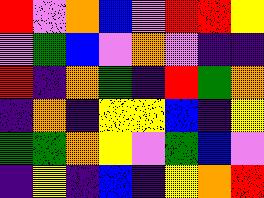[["red", "violet", "orange", "blue", "violet", "red", "red", "yellow"], ["violet", "green", "blue", "violet", "orange", "violet", "indigo", "indigo"], ["red", "indigo", "orange", "green", "indigo", "red", "green", "orange"], ["indigo", "orange", "indigo", "yellow", "yellow", "blue", "indigo", "yellow"], ["green", "green", "orange", "yellow", "violet", "green", "blue", "violet"], ["indigo", "yellow", "indigo", "blue", "indigo", "yellow", "orange", "red"]]